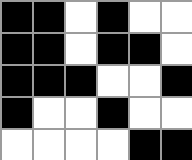[["black", "black", "white", "black", "white", "white"], ["black", "black", "white", "black", "black", "white"], ["black", "black", "black", "white", "white", "black"], ["black", "white", "white", "black", "white", "white"], ["white", "white", "white", "white", "black", "black"]]